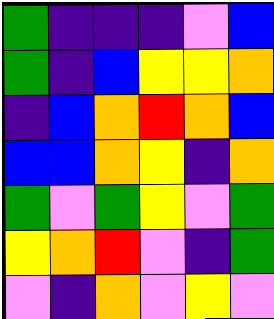[["green", "indigo", "indigo", "indigo", "violet", "blue"], ["green", "indigo", "blue", "yellow", "yellow", "orange"], ["indigo", "blue", "orange", "red", "orange", "blue"], ["blue", "blue", "orange", "yellow", "indigo", "orange"], ["green", "violet", "green", "yellow", "violet", "green"], ["yellow", "orange", "red", "violet", "indigo", "green"], ["violet", "indigo", "orange", "violet", "yellow", "violet"]]